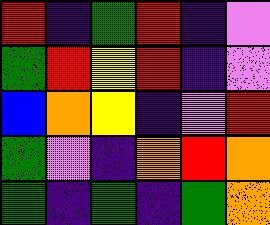[["red", "indigo", "green", "red", "indigo", "violet"], ["green", "red", "yellow", "red", "indigo", "violet"], ["blue", "orange", "yellow", "indigo", "violet", "red"], ["green", "violet", "indigo", "orange", "red", "orange"], ["green", "indigo", "green", "indigo", "green", "orange"]]